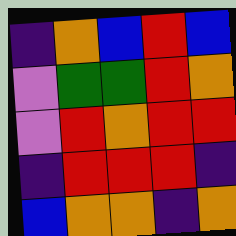[["indigo", "orange", "blue", "red", "blue"], ["violet", "green", "green", "red", "orange"], ["violet", "red", "orange", "red", "red"], ["indigo", "red", "red", "red", "indigo"], ["blue", "orange", "orange", "indigo", "orange"]]